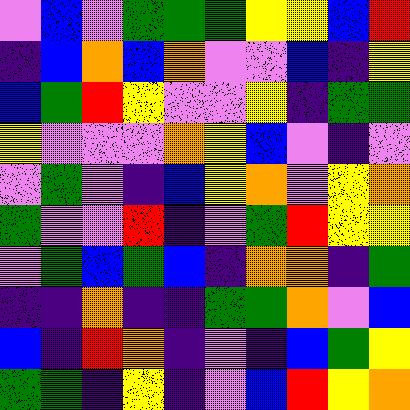[["violet", "blue", "violet", "green", "green", "green", "yellow", "yellow", "blue", "red"], ["indigo", "blue", "orange", "blue", "orange", "violet", "violet", "blue", "indigo", "yellow"], ["blue", "green", "red", "yellow", "violet", "violet", "yellow", "indigo", "green", "green"], ["yellow", "violet", "violet", "violet", "orange", "yellow", "blue", "violet", "indigo", "violet"], ["violet", "green", "violet", "indigo", "blue", "yellow", "orange", "violet", "yellow", "orange"], ["green", "violet", "violet", "red", "indigo", "violet", "green", "red", "yellow", "yellow"], ["violet", "green", "blue", "green", "blue", "indigo", "orange", "orange", "indigo", "green"], ["indigo", "indigo", "orange", "indigo", "indigo", "green", "green", "orange", "violet", "blue"], ["blue", "indigo", "red", "orange", "indigo", "violet", "indigo", "blue", "green", "yellow"], ["green", "green", "indigo", "yellow", "indigo", "violet", "blue", "red", "yellow", "orange"]]